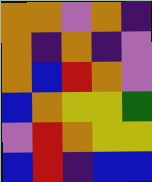[["orange", "orange", "violet", "orange", "indigo"], ["orange", "indigo", "orange", "indigo", "violet"], ["orange", "blue", "red", "orange", "violet"], ["blue", "orange", "yellow", "yellow", "green"], ["violet", "red", "orange", "yellow", "yellow"], ["blue", "red", "indigo", "blue", "blue"]]